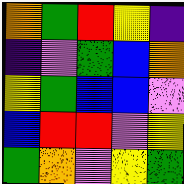[["orange", "green", "red", "yellow", "indigo"], ["indigo", "violet", "green", "blue", "orange"], ["yellow", "green", "blue", "blue", "violet"], ["blue", "red", "red", "violet", "yellow"], ["green", "orange", "violet", "yellow", "green"]]